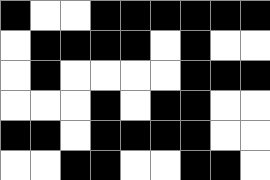[["black", "white", "white", "black", "black", "black", "black", "black", "black"], ["white", "black", "black", "black", "black", "white", "black", "white", "white"], ["white", "black", "white", "white", "white", "white", "black", "black", "black"], ["white", "white", "white", "black", "white", "black", "black", "white", "white"], ["black", "black", "white", "black", "black", "black", "black", "white", "white"], ["white", "white", "black", "black", "white", "white", "black", "black", "white"]]